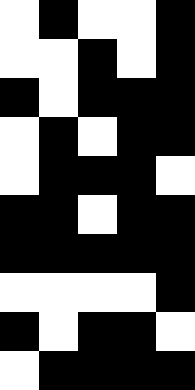[["white", "black", "white", "white", "black"], ["white", "white", "black", "white", "black"], ["black", "white", "black", "black", "black"], ["white", "black", "white", "black", "black"], ["white", "black", "black", "black", "white"], ["black", "black", "white", "black", "black"], ["black", "black", "black", "black", "black"], ["white", "white", "white", "white", "black"], ["black", "white", "black", "black", "white"], ["white", "black", "black", "black", "black"]]